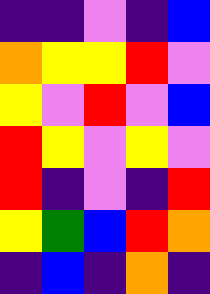[["indigo", "indigo", "violet", "indigo", "blue"], ["orange", "yellow", "yellow", "red", "violet"], ["yellow", "violet", "red", "violet", "blue"], ["red", "yellow", "violet", "yellow", "violet"], ["red", "indigo", "violet", "indigo", "red"], ["yellow", "green", "blue", "red", "orange"], ["indigo", "blue", "indigo", "orange", "indigo"]]